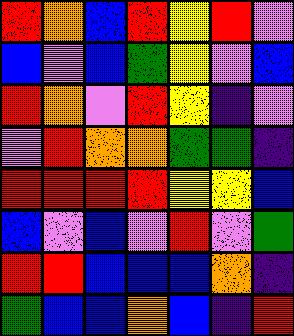[["red", "orange", "blue", "red", "yellow", "red", "violet"], ["blue", "violet", "blue", "green", "yellow", "violet", "blue"], ["red", "orange", "violet", "red", "yellow", "indigo", "violet"], ["violet", "red", "orange", "orange", "green", "green", "indigo"], ["red", "red", "red", "red", "yellow", "yellow", "blue"], ["blue", "violet", "blue", "violet", "red", "violet", "green"], ["red", "red", "blue", "blue", "blue", "orange", "indigo"], ["green", "blue", "blue", "orange", "blue", "indigo", "red"]]